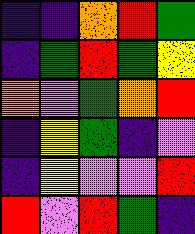[["indigo", "indigo", "orange", "red", "green"], ["indigo", "green", "red", "green", "yellow"], ["orange", "violet", "green", "orange", "red"], ["indigo", "yellow", "green", "indigo", "violet"], ["indigo", "yellow", "violet", "violet", "red"], ["red", "violet", "red", "green", "indigo"]]